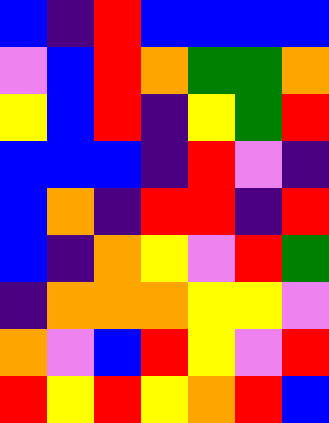[["blue", "indigo", "red", "blue", "blue", "blue", "blue"], ["violet", "blue", "red", "orange", "green", "green", "orange"], ["yellow", "blue", "red", "indigo", "yellow", "green", "red"], ["blue", "blue", "blue", "indigo", "red", "violet", "indigo"], ["blue", "orange", "indigo", "red", "red", "indigo", "red"], ["blue", "indigo", "orange", "yellow", "violet", "red", "green"], ["indigo", "orange", "orange", "orange", "yellow", "yellow", "violet"], ["orange", "violet", "blue", "red", "yellow", "violet", "red"], ["red", "yellow", "red", "yellow", "orange", "red", "blue"]]